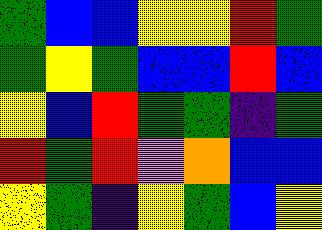[["green", "blue", "blue", "yellow", "yellow", "red", "green"], ["green", "yellow", "green", "blue", "blue", "red", "blue"], ["yellow", "blue", "red", "green", "green", "indigo", "green"], ["red", "green", "red", "violet", "orange", "blue", "blue"], ["yellow", "green", "indigo", "yellow", "green", "blue", "yellow"]]